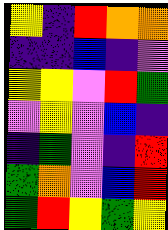[["yellow", "indigo", "red", "orange", "orange"], ["indigo", "indigo", "blue", "indigo", "violet"], ["yellow", "yellow", "violet", "red", "green"], ["violet", "yellow", "violet", "blue", "indigo"], ["indigo", "green", "violet", "indigo", "red"], ["green", "orange", "violet", "blue", "red"], ["green", "red", "yellow", "green", "yellow"]]